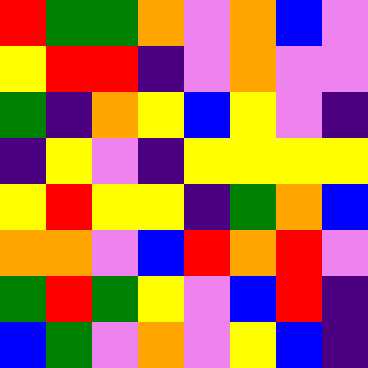[["red", "green", "green", "orange", "violet", "orange", "blue", "violet"], ["yellow", "red", "red", "indigo", "violet", "orange", "violet", "violet"], ["green", "indigo", "orange", "yellow", "blue", "yellow", "violet", "indigo"], ["indigo", "yellow", "violet", "indigo", "yellow", "yellow", "yellow", "yellow"], ["yellow", "red", "yellow", "yellow", "indigo", "green", "orange", "blue"], ["orange", "orange", "violet", "blue", "red", "orange", "red", "violet"], ["green", "red", "green", "yellow", "violet", "blue", "red", "indigo"], ["blue", "green", "violet", "orange", "violet", "yellow", "blue", "indigo"]]